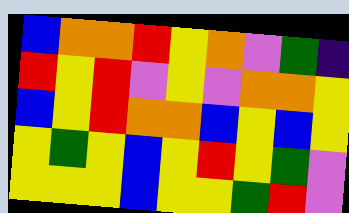[["blue", "orange", "orange", "red", "yellow", "orange", "violet", "green", "indigo"], ["red", "yellow", "red", "violet", "yellow", "violet", "orange", "orange", "yellow"], ["blue", "yellow", "red", "orange", "orange", "blue", "yellow", "blue", "yellow"], ["yellow", "green", "yellow", "blue", "yellow", "red", "yellow", "green", "violet"], ["yellow", "yellow", "yellow", "blue", "yellow", "yellow", "green", "red", "violet"]]